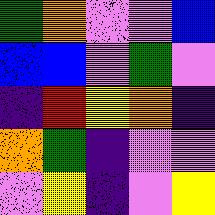[["green", "orange", "violet", "violet", "blue"], ["blue", "blue", "violet", "green", "violet"], ["indigo", "red", "yellow", "orange", "indigo"], ["orange", "green", "indigo", "violet", "violet"], ["violet", "yellow", "indigo", "violet", "yellow"]]